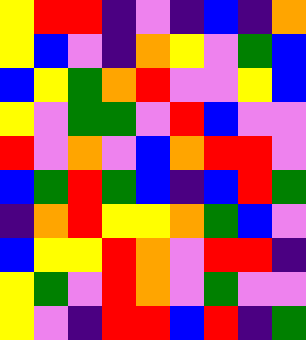[["yellow", "red", "red", "indigo", "violet", "indigo", "blue", "indigo", "orange"], ["yellow", "blue", "violet", "indigo", "orange", "yellow", "violet", "green", "blue"], ["blue", "yellow", "green", "orange", "red", "violet", "violet", "yellow", "blue"], ["yellow", "violet", "green", "green", "violet", "red", "blue", "violet", "violet"], ["red", "violet", "orange", "violet", "blue", "orange", "red", "red", "violet"], ["blue", "green", "red", "green", "blue", "indigo", "blue", "red", "green"], ["indigo", "orange", "red", "yellow", "yellow", "orange", "green", "blue", "violet"], ["blue", "yellow", "yellow", "red", "orange", "violet", "red", "red", "indigo"], ["yellow", "green", "violet", "red", "orange", "violet", "green", "violet", "violet"], ["yellow", "violet", "indigo", "red", "red", "blue", "red", "indigo", "green"]]